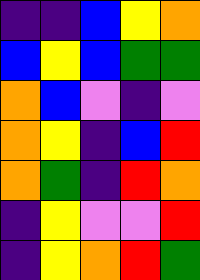[["indigo", "indigo", "blue", "yellow", "orange"], ["blue", "yellow", "blue", "green", "green"], ["orange", "blue", "violet", "indigo", "violet"], ["orange", "yellow", "indigo", "blue", "red"], ["orange", "green", "indigo", "red", "orange"], ["indigo", "yellow", "violet", "violet", "red"], ["indigo", "yellow", "orange", "red", "green"]]